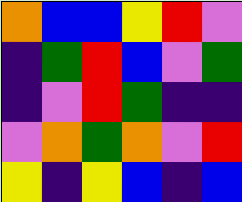[["orange", "blue", "blue", "yellow", "red", "violet"], ["indigo", "green", "red", "blue", "violet", "green"], ["indigo", "violet", "red", "green", "indigo", "indigo"], ["violet", "orange", "green", "orange", "violet", "red"], ["yellow", "indigo", "yellow", "blue", "indigo", "blue"]]